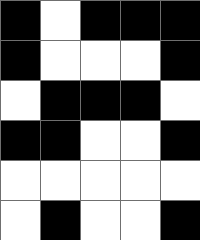[["black", "white", "black", "black", "black"], ["black", "white", "white", "white", "black"], ["white", "black", "black", "black", "white"], ["black", "black", "white", "white", "black"], ["white", "white", "white", "white", "white"], ["white", "black", "white", "white", "black"]]